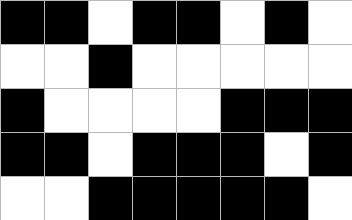[["black", "black", "white", "black", "black", "white", "black", "white"], ["white", "white", "black", "white", "white", "white", "white", "white"], ["black", "white", "white", "white", "white", "black", "black", "black"], ["black", "black", "white", "black", "black", "black", "white", "black"], ["white", "white", "black", "black", "black", "black", "black", "white"]]